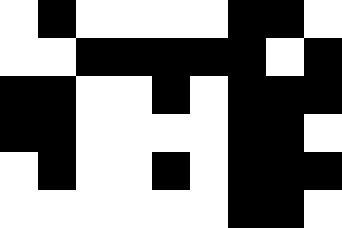[["white", "black", "white", "white", "white", "white", "black", "black", "white"], ["white", "white", "black", "black", "black", "black", "black", "white", "black"], ["black", "black", "white", "white", "black", "white", "black", "black", "black"], ["black", "black", "white", "white", "white", "white", "black", "black", "white"], ["white", "black", "white", "white", "black", "white", "black", "black", "black"], ["white", "white", "white", "white", "white", "white", "black", "black", "white"]]